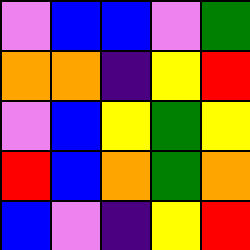[["violet", "blue", "blue", "violet", "green"], ["orange", "orange", "indigo", "yellow", "red"], ["violet", "blue", "yellow", "green", "yellow"], ["red", "blue", "orange", "green", "orange"], ["blue", "violet", "indigo", "yellow", "red"]]